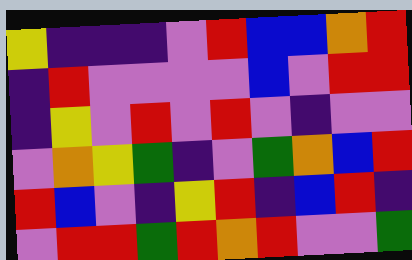[["yellow", "indigo", "indigo", "indigo", "violet", "red", "blue", "blue", "orange", "red"], ["indigo", "red", "violet", "violet", "violet", "violet", "blue", "violet", "red", "red"], ["indigo", "yellow", "violet", "red", "violet", "red", "violet", "indigo", "violet", "violet"], ["violet", "orange", "yellow", "green", "indigo", "violet", "green", "orange", "blue", "red"], ["red", "blue", "violet", "indigo", "yellow", "red", "indigo", "blue", "red", "indigo"], ["violet", "red", "red", "green", "red", "orange", "red", "violet", "violet", "green"]]